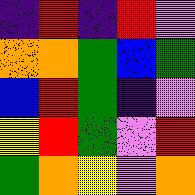[["indigo", "red", "indigo", "red", "violet"], ["orange", "orange", "green", "blue", "green"], ["blue", "red", "green", "indigo", "violet"], ["yellow", "red", "green", "violet", "red"], ["green", "orange", "yellow", "violet", "orange"]]